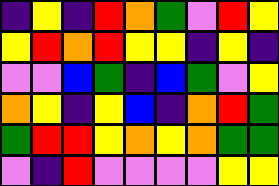[["indigo", "yellow", "indigo", "red", "orange", "green", "violet", "red", "yellow"], ["yellow", "red", "orange", "red", "yellow", "yellow", "indigo", "yellow", "indigo"], ["violet", "violet", "blue", "green", "indigo", "blue", "green", "violet", "yellow"], ["orange", "yellow", "indigo", "yellow", "blue", "indigo", "orange", "red", "green"], ["green", "red", "red", "yellow", "orange", "yellow", "orange", "green", "green"], ["violet", "indigo", "red", "violet", "violet", "violet", "violet", "yellow", "yellow"]]